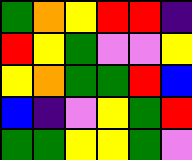[["green", "orange", "yellow", "red", "red", "indigo"], ["red", "yellow", "green", "violet", "violet", "yellow"], ["yellow", "orange", "green", "green", "red", "blue"], ["blue", "indigo", "violet", "yellow", "green", "red"], ["green", "green", "yellow", "yellow", "green", "violet"]]